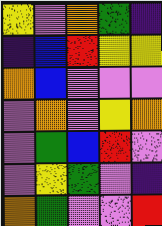[["yellow", "violet", "orange", "green", "indigo"], ["indigo", "blue", "red", "yellow", "yellow"], ["orange", "blue", "violet", "violet", "violet"], ["violet", "orange", "violet", "yellow", "orange"], ["violet", "green", "blue", "red", "violet"], ["violet", "yellow", "green", "violet", "indigo"], ["orange", "green", "violet", "violet", "red"]]